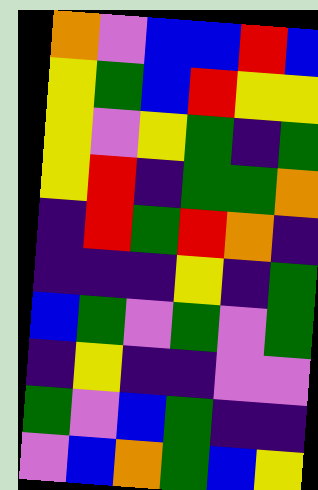[["orange", "violet", "blue", "blue", "red", "blue"], ["yellow", "green", "blue", "red", "yellow", "yellow"], ["yellow", "violet", "yellow", "green", "indigo", "green"], ["yellow", "red", "indigo", "green", "green", "orange"], ["indigo", "red", "green", "red", "orange", "indigo"], ["indigo", "indigo", "indigo", "yellow", "indigo", "green"], ["blue", "green", "violet", "green", "violet", "green"], ["indigo", "yellow", "indigo", "indigo", "violet", "violet"], ["green", "violet", "blue", "green", "indigo", "indigo"], ["violet", "blue", "orange", "green", "blue", "yellow"]]